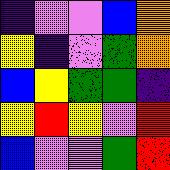[["indigo", "violet", "violet", "blue", "orange"], ["yellow", "indigo", "violet", "green", "orange"], ["blue", "yellow", "green", "green", "indigo"], ["yellow", "red", "yellow", "violet", "red"], ["blue", "violet", "violet", "green", "red"]]